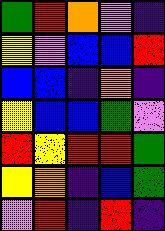[["green", "red", "orange", "violet", "indigo"], ["yellow", "violet", "blue", "blue", "red"], ["blue", "blue", "indigo", "orange", "indigo"], ["yellow", "blue", "blue", "green", "violet"], ["red", "yellow", "red", "red", "green"], ["yellow", "orange", "indigo", "blue", "green"], ["violet", "red", "indigo", "red", "indigo"]]